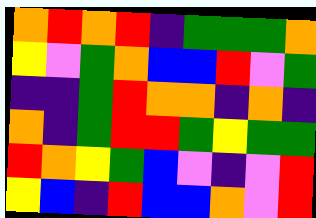[["orange", "red", "orange", "red", "indigo", "green", "green", "green", "orange"], ["yellow", "violet", "green", "orange", "blue", "blue", "red", "violet", "green"], ["indigo", "indigo", "green", "red", "orange", "orange", "indigo", "orange", "indigo"], ["orange", "indigo", "green", "red", "red", "green", "yellow", "green", "green"], ["red", "orange", "yellow", "green", "blue", "violet", "indigo", "violet", "red"], ["yellow", "blue", "indigo", "red", "blue", "blue", "orange", "violet", "red"]]